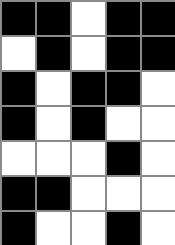[["black", "black", "white", "black", "black"], ["white", "black", "white", "black", "black"], ["black", "white", "black", "black", "white"], ["black", "white", "black", "white", "white"], ["white", "white", "white", "black", "white"], ["black", "black", "white", "white", "white"], ["black", "white", "white", "black", "white"]]